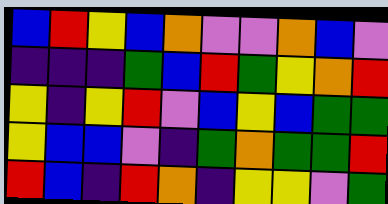[["blue", "red", "yellow", "blue", "orange", "violet", "violet", "orange", "blue", "violet"], ["indigo", "indigo", "indigo", "green", "blue", "red", "green", "yellow", "orange", "red"], ["yellow", "indigo", "yellow", "red", "violet", "blue", "yellow", "blue", "green", "green"], ["yellow", "blue", "blue", "violet", "indigo", "green", "orange", "green", "green", "red"], ["red", "blue", "indigo", "red", "orange", "indigo", "yellow", "yellow", "violet", "green"]]